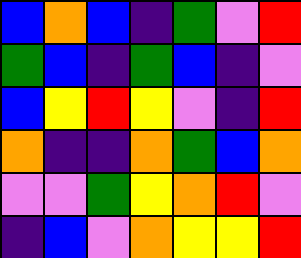[["blue", "orange", "blue", "indigo", "green", "violet", "red"], ["green", "blue", "indigo", "green", "blue", "indigo", "violet"], ["blue", "yellow", "red", "yellow", "violet", "indigo", "red"], ["orange", "indigo", "indigo", "orange", "green", "blue", "orange"], ["violet", "violet", "green", "yellow", "orange", "red", "violet"], ["indigo", "blue", "violet", "orange", "yellow", "yellow", "red"]]